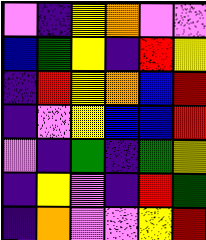[["violet", "indigo", "yellow", "orange", "violet", "violet"], ["blue", "green", "yellow", "indigo", "red", "yellow"], ["indigo", "red", "yellow", "orange", "blue", "red"], ["indigo", "violet", "yellow", "blue", "blue", "red"], ["violet", "indigo", "green", "indigo", "green", "yellow"], ["indigo", "yellow", "violet", "indigo", "red", "green"], ["indigo", "orange", "violet", "violet", "yellow", "red"]]